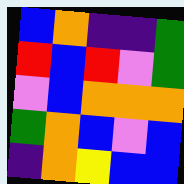[["blue", "orange", "indigo", "indigo", "green"], ["red", "blue", "red", "violet", "green"], ["violet", "blue", "orange", "orange", "orange"], ["green", "orange", "blue", "violet", "blue"], ["indigo", "orange", "yellow", "blue", "blue"]]